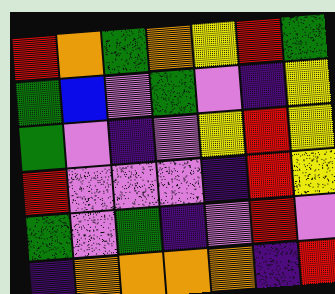[["red", "orange", "green", "orange", "yellow", "red", "green"], ["green", "blue", "violet", "green", "violet", "indigo", "yellow"], ["green", "violet", "indigo", "violet", "yellow", "red", "yellow"], ["red", "violet", "violet", "violet", "indigo", "red", "yellow"], ["green", "violet", "green", "indigo", "violet", "red", "violet"], ["indigo", "orange", "orange", "orange", "orange", "indigo", "red"]]